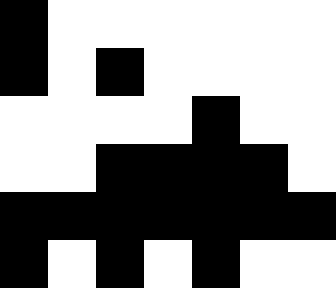[["black", "white", "white", "white", "white", "white", "white"], ["black", "white", "black", "white", "white", "white", "white"], ["white", "white", "white", "white", "black", "white", "white"], ["white", "white", "black", "black", "black", "black", "white"], ["black", "black", "black", "black", "black", "black", "black"], ["black", "white", "black", "white", "black", "white", "white"]]